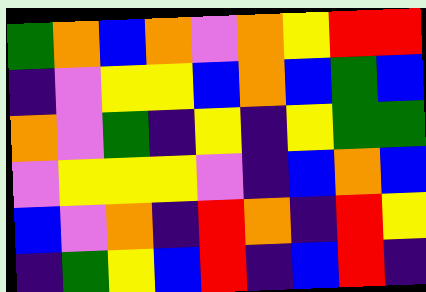[["green", "orange", "blue", "orange", "violet", "orange", "yellow", "red", "red"], ["indigo", "violet", "yellow", "yellow", "blue", "orange", "blue", "green", "blue"], ["orange", "violet", "green", "indigo", "yellow", "indigo", "yellow", "green", "green"], ["violet", "yellow", "yellow", "yellow", "violet", "indigo", "blue", "orange", "blue"], ["blue", "violet", "orange", "indigo", "red", "orange", "indigo", "red", "yellow"], ["indigo", "green", "yellow", "blue", "red", "indigo", "blue", "red", "indigo"]]